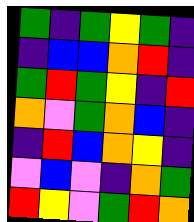[["green", "indigo", "green", "yellow", "green", "indigo"], ["indigo", "blue", "blue", "orange", "red", "indigo"], ["green", "red", "green", "yellow", "indigo", "red"], ["orange", "violet", "green", "orange", "blue", "indigo"], ["indigo", "red", "blue", "orange", "yellow", "indigo"], ["violet", "blue", "violet", "indigo", "orange", "green"], ["red", "yellow", "violet", "green", "red", "orange"]]